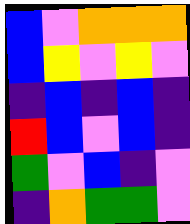[["blue", "violet", "orange", "orange", "orange"], ["blue", "yellow", "violet", "yellow", "violet"], ["indigo", "blue", "indigo", "blue", "indigo"], ["red", "blue", "violet", "blue", "indigo"], ["green", "violet", "blue", "indigo", "violet"], ["indigo", "orange", "green", "green", "violet"]]